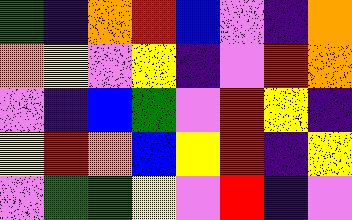[["green", "indigo", "orange", "red", "blue", "violet", "indigo", "orange"], ["orange", "yellow", "violet", "yellow", "indigo", "violet", "red", "orange"], ["violet", "indigo", "blue", "green", "violet", "red", "yellow", "indigo"], ["yellow", "red", "orange", "blue", "yellow", "red", "indigo", "yellow"], ["violet", "green", "green", "yellow", "violet", "red", "indigo", "violet"]]